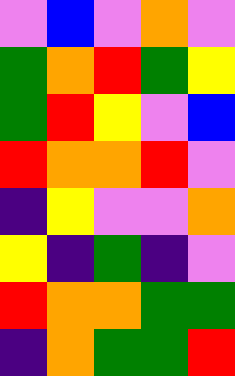[["violet", "blue", "violet", "orange", "violet"], ["green", "orange", "red", "green", "yellow"], ["green", "red", "yellow", "violet", "blue"], ["red", "orange", "orange", "red", "violet"], ["indigo", "yellow", "violet", "violet", "orange"], ["yellow", "indigo", "green", "indigo", "violet"], ["red", "orange", "orange", "green", "green"], ["indigo", "orange", "green", "green", "red"]]